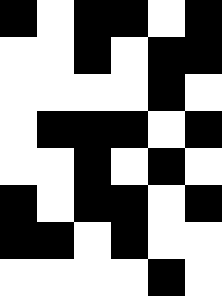[["black", "white", "black", "black", "white", "black"], ["white", "white", "black", "white", "black", "black"], ["white", "white", "white", "white", "black", "white"], ["white", "black", "black", "black", "white", "black"], ["white", "white", "black", "white", "black", "white"], ["black", "white", "black", "black", "white", "black"], ["black", "black", "white", "black", "white", "white"], ["white", "white", "white", "white", "black", "white"]]